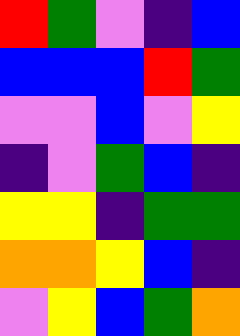[["red", "green", "violet", "indigo", "blue"], ["blue", "blue", "blue", "red", "green"], ["violet", "violet", "blue", "violet", "yellow"], ["indigo", "violet", "green", "blue", "indigo"], ["yellow", "yellow", "indigo", "green", "green"], ["orange", "orange", "yellow", "blue", "indigo"], ["violet", "yellow", "blue", "green", "orange"]]